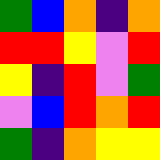[["green", "blue", "orange", "indigo", "orange"], ["red", "red", "yellow", "violet", "red"], ["yellow", "indigo", "red", "violet", "green"], ["violet", "blue", "red", "orange", "red"], ["green", "indigo", "orange", "yellow", "yellow"]]